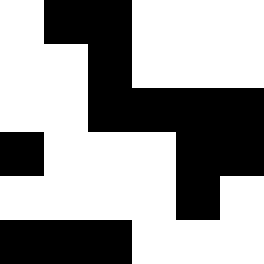[["white", "black", "black", "white", "white", "white"], ["white", "white", "black", "white", "white", "white"], ["white", "white", "black", "black", "black", "black"], ["black", "white", "white", "white", "black", "black"], ["white", "white", "white", "white", "black", "white"], ["black", "black", "black", "white", "white", "white"]]